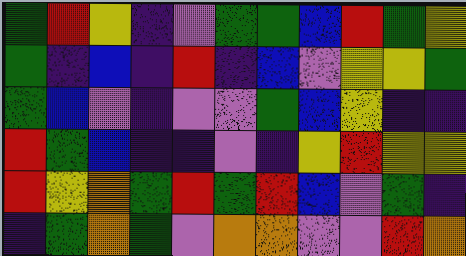[["green", "red", "yellow", "indigo", "violet", "green", "green", "blue", "red", "green", "yellow"], ["green", "indigo", "blue", "indigo", "red", "indigo", "blue", "violet", "yellow", "yellow", "green"], ["green", "blue", "violet", "indigo", "violet", "violet", "green", "blue", "yellow", "indigo", "indigo"], ["red", "green", "blue", "indigo", "indigo", "violet", "indigo", "yellow", "red", "yellow", "yellow"], ["red", "yellow", "orange", "green", "red", "green", "red", "blue", "violet", "green", "indigo"], ["indigo", "green", "orange", "green", "violet", "orange", "orange", "violet", "violet", "red", "orange"]]